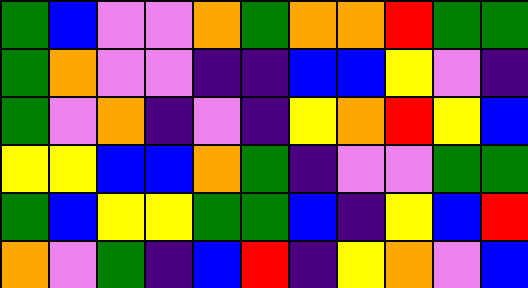[["green", "blue", "violet", "violet", "orange", "green", "orange", "orange", "red", "green", "green"], ["green", "orange", "violet", "violet", "indigo", "indigo", "blue", "blue", "yellow", "violet", "indigo"], ["green", "violet", "orange", "indigo", "violet", "indigo", "yellow", "orange", "red", "yellow", "blue"], ["yellow", "yellow", "blue", "blue", "orange", "green", "indigo", "violet", "violet", "green", "green"], ["green", "blue", "yellow", "yellow", "green", "green", "blue", "indigo", "yellow", "blue", "red"], ["orange", "violet", "green", "indigo", "blue", "red", "indigo", "yellow", "orange", "violet", "blue"]]